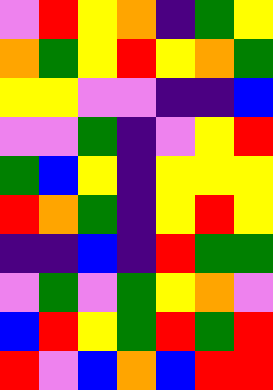[["violet", "red", "yellow", "orange", "indigo", "green", "yellow"], ["orange", "green", "yellow", "red", "yellow", "orange", "green"], ["yellow", "yellow", "violet", "violet", "indigo", "indigo", "blue"], ["violet", "violet", "green", "indigo", "violet", "yellow", "red"], ["green", "blue", "yellow", "indigo", "yellow", "yellow", "yellow"], ["red", "orange", "green", "indigo", "yellow", "red", "yellow"], ["indigo", "indigo", "blue", "indigo", "red", "green", "green"], ["violet", "green", "violet", "green", "yellow", "orange", "violet"], ["blue", "red", "yellow", "green", "red", "green", "red"], ["red", "violet", "blue", "orange", "blue", "red", "red"]]